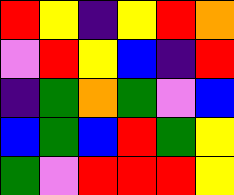[["red", "yellow", "indigo", "yellow", "red", "orange"], ["violet", "red", "yellow", "blue", "indigo", "red"], ["indigo", "green", "orange", "green", "violet", "blue"], ["blue", "green", "blue", "red", "green", "yellow"], ["green", "violet", "red", "red", "red", "yellow"]]